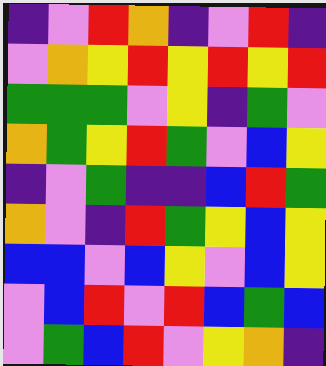[["indigo", "violet", "red", "orange", "indigo", "violet", "red", "indigo"], ["violet", "orange", "yellow", "red", "yellow", "red", "yellow", "red"], ["green", "green", "green", "violet", "yellow", "indigo", "green", "violet"], ["orange", "green", "yellow", "red", "green", "violet", "blue", "yellow"], ["indigo", "violet", "green", "indigo", "indigo", "blue", "red", "green"], ["orange", "violet", "indigo", "red", "green", "yellow", "blue", "yellow"], ["blue", "blue", "violet", "blue", "yellow", "violet", "blue", "yellow"], ["violet", "blue", "red", "violet", "red", "blue", "green", "blue"], ["violet", "green", "blue", "red", "violet", "yellow", "orange", "indigo"]]